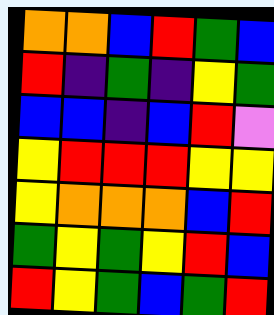[["orange", "orange", "blue", "red", "green", "blue"], ["red", "indigo", "green", "indigo", "yellow", "green"], ["blue", "blue", "indigo", "blue", "red", "violet"], ["yellow", "red", "red", "red", "yellow", "yellow"], ["yellow", "orange", "orange", "orange", "blue", "red"], ["green", "yellow", "green", "yellow", "red", "blue"], ["red", "yellow", "green", "blue", "green", "red"]]